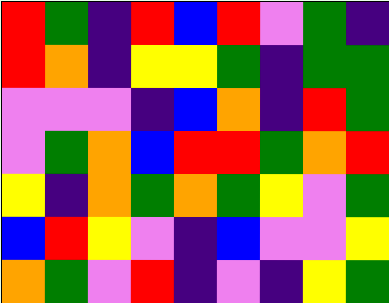[["red", "green", "indigo", "red", "blue", "red", "violet", "green", "indigo"], ["red", "orange", "indigo", "yellow", "yellow", "green", "indigo", "green", "green"], ["violet", "violet", "violet", "indigo", "blue", "orange", "indigo", "red", "green"], ["violet", "green", "orange", "blue", "red", "red", "green", "orange", "red"], ["yellow", "indigo", "orange", "green", "orange", "green", "yellow", "violet", "green"], ["blue", "red", "yellow", "violet", "indigo", "blue", "violet", "violet", "yellow"], ["orange", "green", "violet", "red", "indigo", "violet", "indigo", "yellow", "green"]]